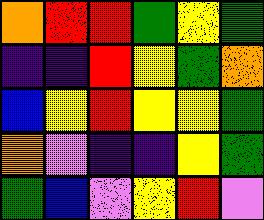[["orange", "red", "red", "green", "yellow", "green"], ["indigo", "indigo", "red", "yellow", "green", "orange"], ["blue", "yellow", "red", "yellow", "yellow", "green"], ["orange", "violet", "indigo", "indigo", "yellow", "green"], ["green", "blue", "violet", "yellow", "red", "violet"]]